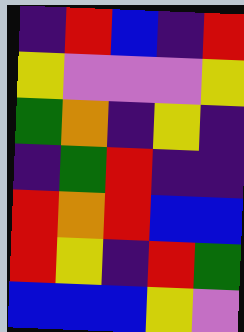[["indigo", "red", "blue", "indigo", "red"], ["yellow", "violet", "violet", "violet", "yellow"], ["green", "orange", "indigo", "yellow", "indigo"], ["indigo", "green", "red", "indigo", "indigo"], ["red", "orange", "red", "blue", "blue"], ["red", "yellow", "indigo", "red", "green"], ["blue", "blue", "blue", "yellow", "violet"]]